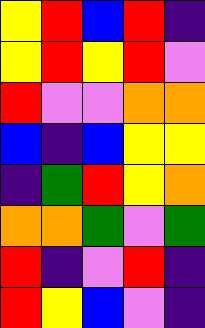[["yellow", "red", "blue", "red", "indigo"], ["yellow", "red", "yellow", "red", "violet"], ["red", "violet", "violet", "orange", "orange"], ["blue", "indigo", "blue", "yellow", "yellow"], ["indigo", "green", "red", "yellow", "orange"], ["orange", "orange", "green", "violet", "green"], ["red", "indigo", "violet", "red", "indigo"], ["red", "yellow", "blue", "violet", "indigo"]]